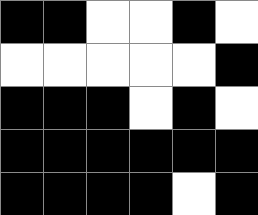[["black", "black", "white", "white", "black", "white"], ["white", "white", "white", "white", "white", "black"], ["black", "black", "black", "white", "black", "white"], ["black", "black", "black", "black", "black", "black"], ["black", "black", "black", "black", "white", "black"]]